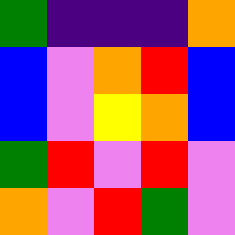[["green", "indigo", "indigo", "indigo", "orange"], ["blue", "violet", "orange", "red", "blue"], ["blue", "violet", "yellow", "orange", "blue"], ["green", "red", "violet", "red", "violet"], ["orange", "violet", "red", "green", "violet"]]